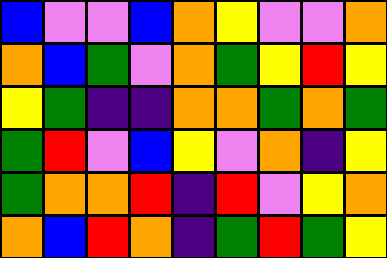[["blue", "violet", "violet", "blue", "orange", "yellow", "violet", "violet", "orange"], ["orange", "blue", "green", "violet", "orange", "green", "yellow", "red", "yellow"], ["yellow", "green", "indigo", "indigo", "orange", "orange", "green", "orange", "green"], ["green", "red", "violet", "blue", "yellow", "violet", "orange", "indigo", "yellow"], ["green", "orange", "orange", "red", "indigo", "red", "violet", "yellow", "orange"], ["orange", "blue", "red", "orange", "indigo", "green", "red", "green", "yellow"]]